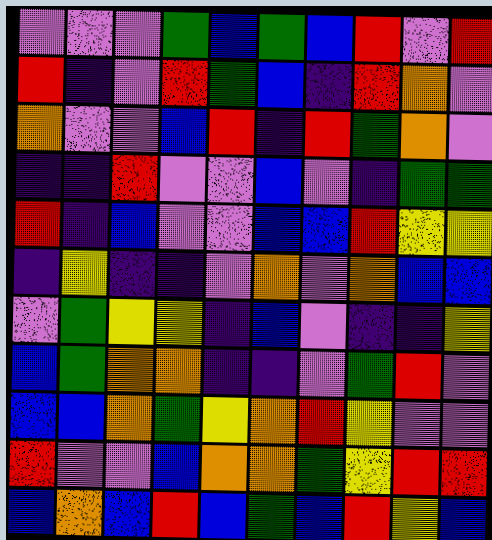[["violet", "violet", "violet", "green", "blue", "green", "blue", "red", "violet", "red"], ["red", "indigo", "violet", "red", "green", "blue", "indigo", "red", "orange", "violet"], ["orange", "violet", "violet", "blue", "red", "indigo", "red", "green", "orange", "violet"], ["indigo", "indigo", "red", "violet", "violet", "blue", "violet", "indigo", "green", "green"], ["red", "indigo", "blue", "violet", "violet", "blue", "blue", "red", "yellow", "yellow"], ["indigo", "yellow", "indigo", "indigo", "violet", "orange", "violet", "orange", "blue", "blue"], ["violet", "green", "yellow", "yellow", "indigo", "blue", "violet", "indigo", "indigo", "yellow"], ["blue", "green", "orange", "orange", "indigo", "indigo", "violet", "green", "red", "violet"], ["blue", "blue", "orange", "green", "yellow", "orange", "red", "yellow", "violet", "violet"], ["red", "violet", "violet", "blue", "orange", "orange", "green", "yellow", "red", "red"], ["blue", "orange", "blue", "red", "blue", "green", "blue", "red", "yellow", "blue"]]